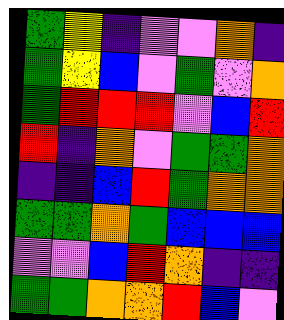[["green", "yellow", "indigo", "violet", "violet", "orange", "indigo"], ["green", "yellow", "blue", "violet", "green", "violet", "orange"], ["green", "red", "red", "red", "violet", "blue", "red"], ["red", "indigo", "orange", "violet", "green", "green", "orange"], ["indigo", "indigo", "blue", "red", "green", "orange", "orange"], ["green", "green", "orange", "green", "blue", "blue", "blue"], ["violet", "violet", "blue", "red", "orange", "indigo", "indigo"], ["green", "green", "orange", "orange", "red", "blue", "violet"]]